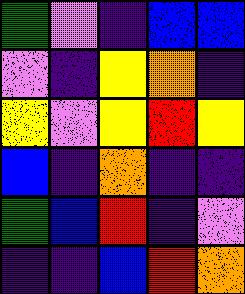[["green", "violet", "indigo", "blue", "blue"], ["violet", "indigo", "yellow", "orange", "indigo"], ["yellow", "violet", "yellow", "red", "yellow"], ["blue", "indigo", "orange", "indigo", "indigo"], ["green", "blue", "red", "indigo", "violet"], ["indigo", "indigo", "blue", "red", "orange"]]